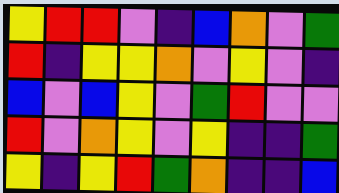[["yellow", "red", "red", "violet", "indigo", "blue", "orange", "violet", "green"], ["red", "indigo", "yellow", "yellow", "orange", "violet", "yellow", "violet", "indigo"], ["blue", "violet", "blue", "yellow", "violet", "green", "red", "violet", "violet"], ["red", "violet", "orange", "yellow", "violet", "yellow", "indigo", "indigo", "green"], ["yellow", "indigo", "yellow", "red", "green", "orange", "indigo", "indigo", "blue"]]